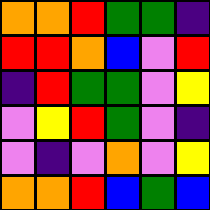[["orange", "orange", "red", "green", "green", "indigo"], ["red", "red", "orange", "blue", "violet", "red"], ["indigo", "red", "green", "green", "violet", "yellow"], ["violet", "yellow", "red", "green", "violet", "indigo"], ["violet", "indigo", "violet", "orange", "violet", "yellow"], ["orange", "orange", "red", "blue", "green", "blue"]]